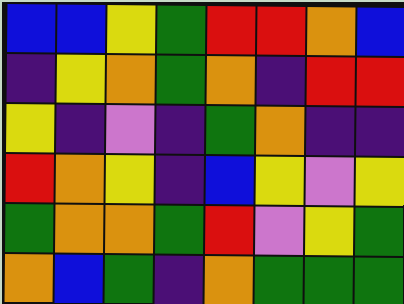[["blue", "blue", "yellow", "green", "red", "red", "orange", "blue"], ["indigo", "yellow", "orange", "green", "orange", "indigo", "red", "red"], ["yellow", "indigo", "violet", "indigo", "green", "orange", "indigo", "indigo"], ["red", "orange", "yellow", "indigo", "blue", "yellow", "violet", "yellow"], ["green", "orange", "orange", "green", "red", "violet", "yellow", "green"], ["orange", "blue", "green", "indigo", "orange", "green", "green", "green"]]